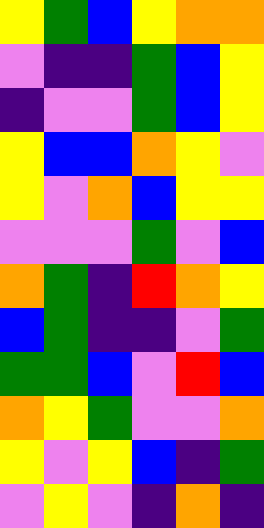[["yellow", "green", "blue", "yellow", "orange", "orange"], ["violet", "indigo", "indigo", "green", "blue", "yellow"], ["indigo", "violet", "violet", "green", "blue", "yellow"], ["yellow", "blue", "blue", "orange", "yellow", "violet"], ["yellow", "violet", "orange", "blue", "yellow", "yellow"], ["violet", "violet", "violet", "green", "violet", "blue"], ["orange", "green", "indigo", "red", "orange", "yellow"], ["blue", "green", "indigo", "indigo", "violet", "green"], ["green", "green", "blue", "violet", "red", "blue"], ["orange", "yellow", "green", "violet", "violet", "orange"], ["yellow", "violet", "yellow", "blue", "indigo", "green"], ["violet", "yellow", "violet", "indigo", "orange", "indigo"]]